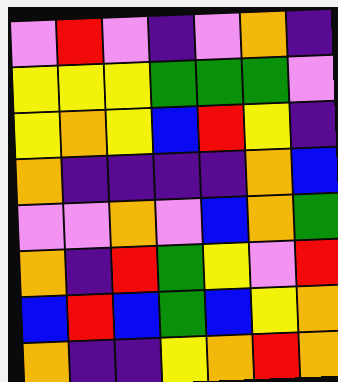[["violet", "red", "violet", "indigo", "violet", "orange", "indigo"], ["yellow", "yellow", "yellow", "green", "green", "green", "violet"], ["yellow", "orange", "yellow", "blue", "red", "yellow", "indigo"], ["orange", "indigo", "indigo", "indigo", "indigo", "orange", "blue"], ["violet", "violet", "orange", "violet", "blue", "orange", "green"], ["orange", "indigo", "red", "green", "yellow", "violet", "red"], ["blue", "red", "blue", "green", "blue", "yellow", "orange"], ["orange", "indigo", "indigo", "yellow", "orange", "red", "orange"]]